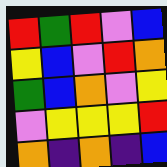[["red", "green", "red", "violet", "blue"], ["yellow", "blue", "violet", "red", "orange"], ["green", "blue", "orange", "violet", "yellow"], ["violet", "yellow", "yellow", "yellow", "red"], ["orange", "indigo", "orange", "indigo", "blue"]]